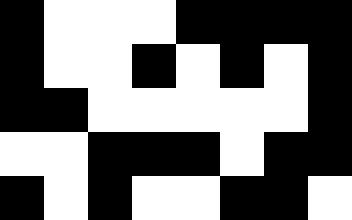[["black", "white", "white", "white", "black", "black", "black", "black"], ["black", "white", "white", "black", "white", "black", "white", "black"], ["black", "black", "white", "white", "white", "white", "white", "black"], ["white", "white", "black", "black", "black", "white", "black", "black"], ["black", "white", "black", "white", "white", "black", "black", "white"]]